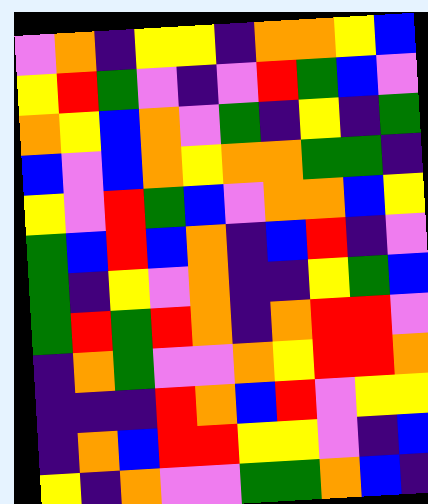[["violet", "orange", "indigo", "yellow", "yellow", "indigo", "orange", "orange", "yellow", "blue"], ["yellow", "red", "green", "violet", "indigo", "violet", "red", "green", "blue", "violet"], ["orange", "yellow", "blue", "orange", "violet", "green", "indigo", "yellow", "indigo", "green"], ["blue", "violet", "blue", "orange", "yellow", "orange", "orange", "green", "green", "indigo"], ["yellow", "violet", "red", "green", "blue", "violet", "orange", "orange", "blue", "yellow"], ["green", "blue", "red", "blue", "orange", "indigo", "blue", "red", "indigo", "violet"], ["green", "indigo", "yellow", "violet", "orange", "indigo", "indigo", "yellow", "green", "blue"], ["green", "red", "green", "red", "orange", "indigo", "orange", "red", "red", "violet"], ["indigo", "orange", "green", "violet", "violet", "orange", "yellow", "red", "red", "orange"], ["indigo", "indigo", "indigo", "red", "orange", "blue", "red", "violet", "yellow", "yellow"], ["indigo", "orange", "blue", "red", "red", "yellow", "yellow", "violet", "indigo", "blue"], ["yellow", "indigo", "orange", "violet", "violet", "green", "green", "orange", "blue", "indigo"]]